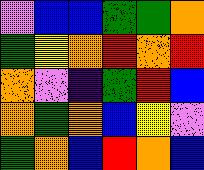[["violet", "blue", "blue", "green", "green", "orange"], ["green", "yellow", "orange", "red", "orange", "red"], ["orange", "violet", "indigo", "green", "red", "blue"], ["orange", "green", "orange", "blue", "yellow", "violet"], ["green", "orange", "blue", "red", "orange", "blue"]]